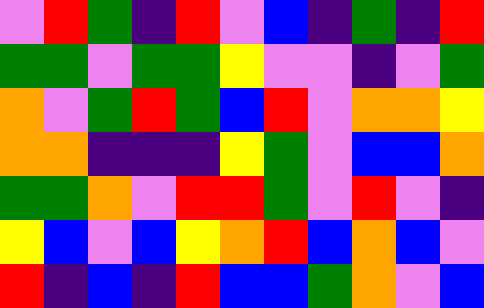[["violet", "red", "green", "indigo", "red", "violet", "blue", "indigo", "green", "indigo", "red"], ["green", "green", "violet", "green", "green", "yellow", "violet", "violet", "indigo", "violet", "green"], ["orange", "violet", "green", "red", "green", "blue", "red", "violet", "orange", "orange", "yellow"], ["orange", "orange", "indigo", "indigo", "indigo", "yellow", "green", "violet", "blue", "blue", "orange"], ["green", "green", "orange", "violet", "red", "red", "green", "violet", "red", "violet", "indigo"], ["yellow", "blue", "violet", "blue", "yellow", "orange", "red", "blue", "orange", "blue", "violet"], ["red", "indigo", "blue", "indigo", "red", "blue", "blue", "green", "orange", "violet", "blue"]]